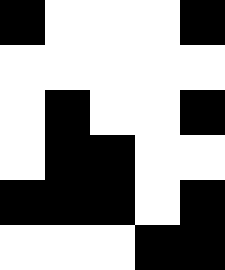[["black", "white", "white", "white", "black"], ["white", "white", "white", "white", "white"], ["white", "black", "white", "white", "black"], ["white", "black", "black", "white", "white"], ["black", "black", "black", "white", "black"], ["white", "white", "white", "black", "black"]]